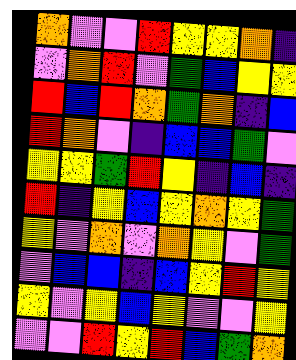[["orange", "violet", "violet", "red", "yellow", "yellow", "orange", "indigo"], ["violet", "orange", "red", "violet", "green", "blue", "yellow", "yellow"], ["red", "blue", "red", "orange", "green", "orange", "indigo", "blue"], ["red", "orange", "violet", "indigo", "blue", "blue", "green", "violet"], ["yellow", "yellow", "green", "red", "yellow", "indigo", "blue", "indigo"], ["red", "indigo", "yellow", "blue", "yellow", "orange", "yellow", "green"], ["yellow", "violet", "orange", "violet", "orange", "yellow", "violet", "green"], ["violet", "blue", "blue", "indigo", "blue", "yellow", "red", "yellow"], ["yellow", "violet", "yellow", "blue", "yellow", "violet", "violet", "yellow"], ["violet", "violet", "red", "yellow", "red", "blue", "green", "orange"]]